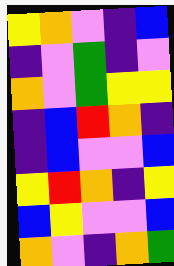[["yellow", "orange", "violet", "indigo", "blue"], ["indigo", "violet", "green", "indigo", "violet"], ["orange", "violet", "green", "yellow", "yellow"], ["indigo", "blue", "red", "orange", "indigo"], ["indigo", "blue", "violet", "violet", "blue"], ["yellow", "red", "orange", "indigo", "yellow"], ["blue", "yellow", "violet", "violet", "blue"], ["orange", "violet", "indigo", "orange", "green"]]